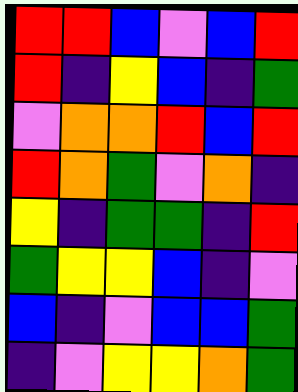[["red", "red", "blue", "violet", "blue", "red"], ["red", "indigo", "yellow", "blue", "indigo", "green"], ["violet", "orange", "orange", "red", "blue", "red"], ["red", "orange", "green", "violet", "orange", "indigo"], ["yellow", "indigo", "green", "green", "indigo", "red"], ["green", "yellow", "yellow", "blue", "indigo", "violet"], ["blue", "indigo", "violet", "blue", "blue", "green"], ["indigo", "violet", "yellow", "yellow", "orange", "green"]]